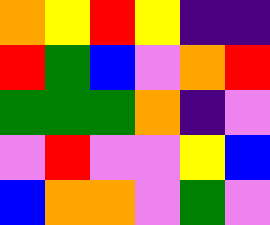[["orange", "yellow", "red", "yellow", "indigo", "indigo"], ["red", "green", "blue", "violet", "orange", "red"], ["green", "green", "green", "orange", "indigo", "violet"], ["violet", "red", "violet", "violet", "yellow", "blue"], ["blue", "orange", "orange", "violet", "green", "violet"]]